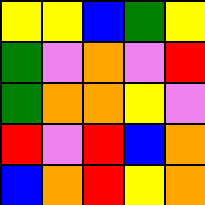[["yellow", "yellow", "blue", "green", "yellow"], ["green", "violet", "orange", "violet", "red"], ["green", "orange", "orange", "yellow", "violet"], ["red", "violet", "red", "blue", "orange"], ["blue", "orange", "red", "yellow", "orange"]]